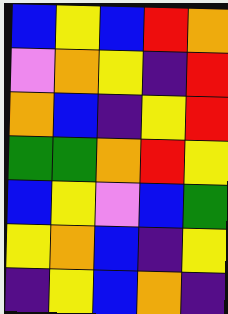[["blue", "yellow", "blue", "red", "orange"], ["violet", "orange", "yellow", "indigo", "red"], ["orange", "blue", "indigo", "yellow", "red"], ["green", "green", "orange", "red", "yellow"], ["blue", "yellow", "violet", "blue", "green"], ["yellow", "orange", "blue", "indigo", "yellow"], ["indigo", "yellow", "blue", "orange", "indigo"]]